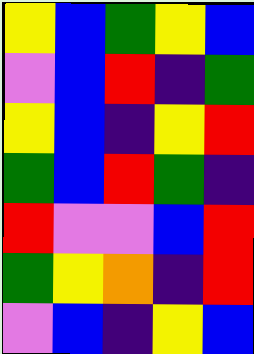[["yellow", "blue", "green", "yellow", "blue"], ["violet", "blue", "red", "indigo", "green"], ["yellow", "blue", "indigo", "yellow", "red"], ["green", "blue", "red", "green", "indigo"], ["red", "violet", "violet", "blue", "red"], ["green", "yellow", "orange", "indigo", "red"], ["violet", "blue", "indigo", "yellow", "blue"]]